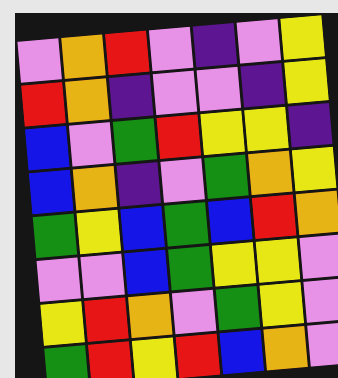[["violet", "orange", "red", "violet", "indigo", "violet", "yellow"], ["red", "orange", "indigo", "violet", "violet", "indigo", "yellow"], ["blue", "violet", "green", "red", "yellow", "yellow", "indigo"], ["blue", "orange", "indigo", "violet", "green", "orange", "yellow"], ["green", "yellow", "blue", "green", "blue", "red", "orange"], ["violet", "violet", "blue", "green", "yellow", "yellow", "violet"], ["yellow", "red", "orange", "violet", "green", "yellow", "violet"], ["green", "red", "yellow", "red", "blue", "orange", "violet"]]